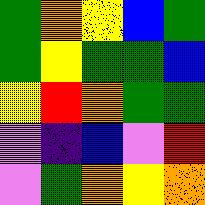[["green", "orange", "yellow", "blue", "green"], ["green", "yellow", "green", "green", "blue"], ["yellow", "red", "orange", "green", "green"], ["violet", "indigo", "blue", "violet", "red"], ["violet", "green", "orange", "yellow", "orange"]]